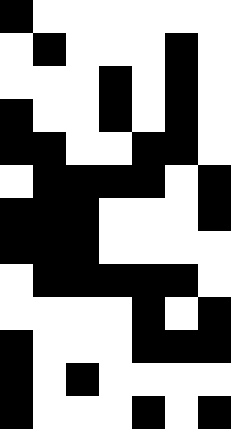[["black", "white", "white", "white", "white", "white", "white"], ["white", "black", "white", "white", "white", "black", "white"], ["white", "white", "white", "black", "white", "black", "white"], ["black", "white", "white", "black", "white", "black", "white"], ["black", "black", "white", "white", "black", "black", "white"], ["white", "black", "black", "black", "black", "white", "black"], ["black", "black", "black", "white", "white", "white", "black"], ["black", "black", "black", "white", "white", "white", "white"], ["white", "black", "black", "black", "black", "black", "white"], ["white", "white", "white", "white", "black", "white", "black"], ["black", "white", "white", "white", "black", "black", "black"], ["black", "white", "black", "white", "white", "white", "white"], ["black", "white", "white", "white", "black", "white", "black"]]